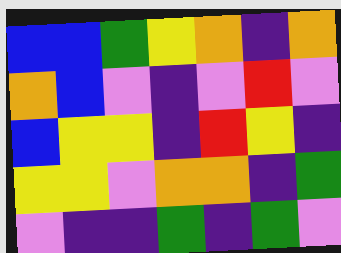[["blue", "blue", "green", "yellow", "orange", "indigo", "orange"], ["orange", "blue", "violet", "indigo", "violet", "red", "violet"], ["blue", "yellow", "yellow", "indigo", "red", "yellow", "indigo"], ["yellow", "yellow", "violet", "orange", "orange", "indigo", "green"], ["violet", "indigo", "indigo", "green", "indigo", "green", "violet"]]